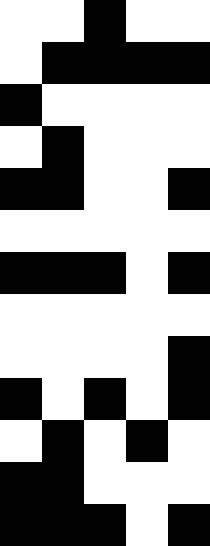[["white", "white", "black", "white", "white"], ["white", "black", "black", "black", "black"], ["black", "white", "white", "white", "white"], ["white", "black", "white", "white", "white"], ["black", "black", "white", "white", "black"], ["white", "white", "white", "white", "white"], ["black", "black", "black", "white", "black"], ["white", "white", "white", "white", "white"], ["white", "white", "white", "white", "black"], ["black", "white", "black", "white", "black"], ["white", "black", "white", "black", "white"], ["black", "black", "white", "white", "white"], ["black", "black", "black", "white", "black"]]